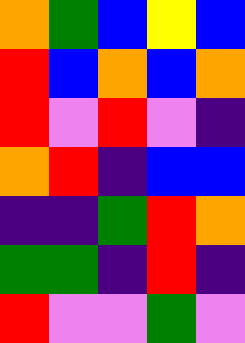[["orange", "green", "blue", "yellow", "blue"], ["red", "blue", "orange", "blue", "orange"], ["red", "violet", "red", "violet", "indigo"], ["orange", "red", "indigo", "blue", "blue"], ["indigo", "indigo", "green", "red", "orange"], ["green", "green", "indigo", "red", "indigo"], ["red", "violet", "violet", "green", "violet"]]